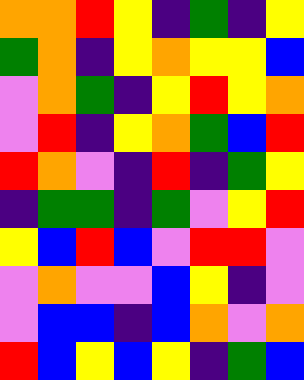[["orange", "orange", "red", "yellow", "indigo", "green", "indigo", "yellow"], ["green", "orange", "indigo", "yellow", "orange", "yellow", "yellow", "blue"], ["violet", "orange", "green", "indigo", "yellow", "red", "yellow", "orange"], ["violet", "red", "indigo", "yellow", "orange", "green", "blue", "red"], ["red", "orange", "violet", "indigo", "red", "indigo", "green", "yellow"], ["indigo", "green", "green", "indigo", "green", "violet", "yellow", "red"], ["yellow", "blue", "red", "blue", "violet", "red", "red", "violet"], ["violet", "orange", "violet", "violet", "blue", "yellow", "indigo", "violet"], ["violet", "blue", "blue", "indigo", "blue", "orange", "violet", "orange"], ["red", "blue", "yellow", "blue", "yellow", "indigo", "green", "blue"]]